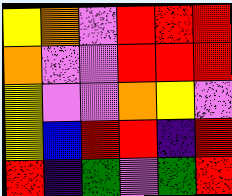[["yellow", "orange", "violet", "red", "red", "red"], ["orange", "violet", "violet", "red", "red", "red"], ["yellow", "violet", "violet", "orange", "yellow", "violet"], ["yellow", "blue", "red", "red", "indigo", "red"], ["red", "indigo", "green", "violet", "green", "red"]]